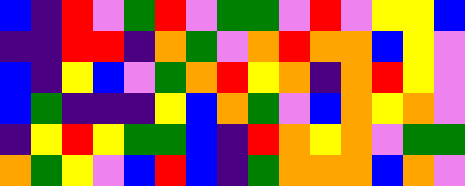[["blue", "indigo", "red", "violet", "green", "red", "violet", "green", "green", "violet", "red", "violet", "yellow", "yellow", "blue"], ["indigo", "indigo", "red", "red", "indigo", "orange", "green", "violet", "orange", "red", "orange", "orange", "blue", "yellow", "violet"], ["blue", "indigo", "yellow", "blue", "violet", "green", "orange", "red", "yellow", "orange", "indigo", "orange", "red", "yellow", "violet"], ["blue", "green", "indigo", "indigo", "indigo", "yellow", "blue", "orange", "green", "violet", "blue", "orange", "yellow", "orange", "violet"], ["indigo", "yellow", "red", "yellow", "green", "green", "blue", "indigo", "red", "orange", "yellow", "orange", "violet", "green", "green"], ["orange", "green", "yellow", "violet", "blue", "red", "blue", "indigo", "green", "orange", "orange", "orange", "blue", "orange", "violet"]]